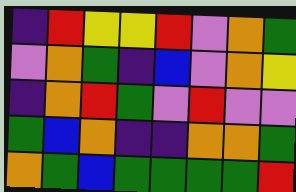[["indigo", "red", "yellow", "yellow", "red", "violet", "orange", "green"], ["violet", "orange", "green", "indigo", "blue", "violet", "orange", "yellow"], ["indigo", "orange", "red", "green", "violet", "red", "violet", "violet"], ["green", "blue", "orange", "indigo", "indigo", "orange", "orange", "green"], ["orange", "green", "blue", "green", "green", "green", "green", "red"]]